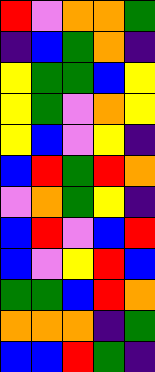[["red", "violet", "orange", "orange", "green"], ["indigo", "blue", "green", "orange", "indigo"], ["yellow", "green", "green", "blue", "yellow"], ["yellow", "green", "violet", "orange", "yellow"], ["yellow", "blue", "violet", "yellow", "indigo"], ["blue", "red", "green", "red", "orange"], ["violet", "orange", "green", "yellow", "indigo"], ["blue", "red", "violet", "blue", "red"], ["blue", "violet", "yellow", "red", "blue"], ["green", "green", "blue", "red", "orange"], ["orange", "orange", "orange", "indigo", "green"], ["blue", "blue", "red", "green", "indigo"]]